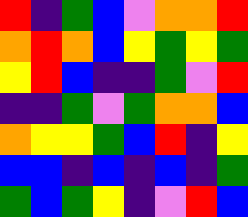[["red", "indigo", "green", "blue", "violet", "orange", "orange", "red"], ["orange", "red", "orange", "blue", "yellow", "green", "yellow", "green"], ["yellow", "red", "blue", "indigo", "indigo", "green", "violet", "red"], ["indigo", "indigo", "green", "violet", "green", "orange", "orange", "blue"], ["orange", "yellow", "yellow", "green", "blue", "red", "indigo", "yellow"], ["blue", "blue", "indigo", "blue", "indigo", "blue", "indigo", "green"], ["green", "blue", "green", "yellow", "indigo", "violet", "red", "blue"]]